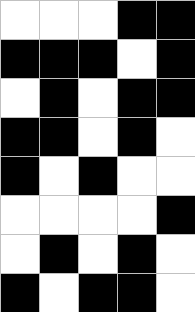[["white", "white", "white", "black", "black"], ["black", "black", "black", "white", "black"], ["white", "black", "white", "black", "black"], ["black", "black", "white", "black", "white"], ["black", "white", "black", "white", "white"], ["white", "white", "white", "white", "black"], ["white", "black", "white", "black", "white"], ["black", "white", "black", "black", "white"]]